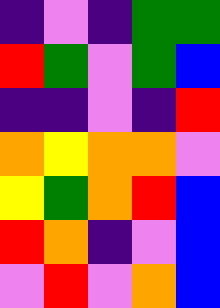[["indigo", "violet", "indigo", "green", "green"], ["red", "green", "violet", "green", "blue"], ["indigo", "indigo", "violet", "indigo", "red"], ["orange", "yellow", "orange", "orange", "violet"], ["yellow", "green", "orange", "red", "blue"], ["red", "orange", "indigo", "violet", "blue"], ["violet", "red", "violet", "orange", "blue"]]